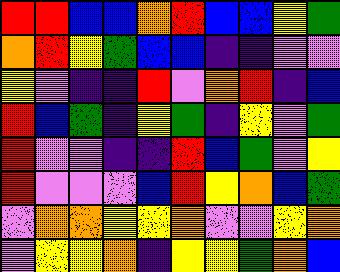[["red", "red", "blue", "blue", "orange", "red", "blue", "blue", "yellow", "green"], ["orange", "red", "yellow", "green", "blue", "blue", "indigo", "indigo", "violet", "violet"], ["yellow", "violet", "indigo", "indigo", "red", "violet", "orange", "red", "indigo", "blue"], ["red", "blue", "green", "indigo", "yellow", "green", "indigo", "yellow", "violet", "green"], ["red", "violet", "violet", "indigo", "indigo", "red", "blue", "green", "violet", "yellow"], ["red", "violet", "violet", "violet", "blue", "red", "yellow", "orange", "blue", "green"], ["violet", "orange", "orange", "yellow", "yellow", "orange", "violet", "violet", "yellow", "orange"], ["violet", "yellow", "yellow", "orange", "indigo", "yellow", "yellow", "green", "orange", "blue"]]